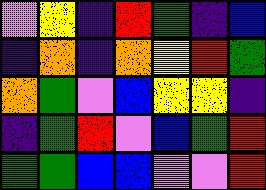[["violet", "yellow", "indigo", "red", "green", "indigo", "blue"], ["indigo", "orange", "indigo", "orange", "yellow", "red", "green"], ["orange", "green", "violet", "blue", "yellow", "yellow", "indigo"], ["indigo", "green", "red", "violet", "blue", "green", "red"], ["green", "green", "blue", "blue", "violet", "violet", "red"]]